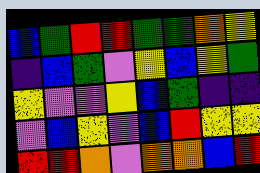[["blue", "green", "red", "red", "green", "green", "orange", "yellow"], ["indigo", "blue", "green", "violet", "yellow", "blue", "yellow", "green"], ["yellow", "violet", "violet", "yellow", "blue", "green", "indigo", "indigo"], ["violet", "blue", "yellow", "violet", "blue", "red", "yellow", "yellow"], ["red", "red", "orange", "violet", "orange", "orange", "blue", "red"]]